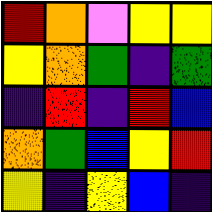[["red", "orange", "violet", "yellow", "yellow"], ["yellow", "orange", "green", "indigo", "green"], ["indigo", "red", "indigo", "red", "blue"], ["orange", "green", "blue", "yellow", "red"], ["yellow", "indigo", "yellow", "blue", "indigo"]]